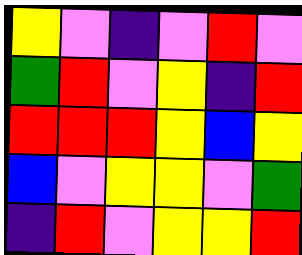[["yellow", "violet", "indigo", "violet", "red", "violet"], ["green", "red", "violet", "yellow", "indigo", "red"], ["red", "red", "red", "yellow", "blue", "yellow"], ["blue", "violet", "yellow", "yellow", "violet", "green"], ["indigo", "red", "violet", "yellow", "yellow", "red"]]